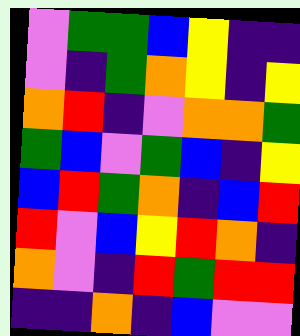[["violet", "green", "green", "blue", "yellow", "indigo", "indigo"], ["violet", "indigo", "green", "orange", "yellow", "indigo", "yellow"], ["orange", "red", "indigo", "violet", "orange", "orange", "green"], ["green", "blue", "violet", "green", "blue", "indigo", "yellow"], ["blue", "red", "green", "orange", "indigo", "blue", "red"], ["red", "violet", "blue", "yellow", "red", "orange", "indigo"], ["orange", "violet", "indigo", "red", "green", "red", "red"], ["indigo", "indigo", "orange", "indigo", "blue", "violet", "violet"]]